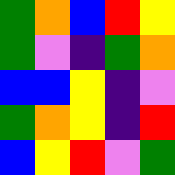[["green", "orange", "blue", "red", "yellow"], ["green", "violet", "indigo", "green", "orange"], ["blue", "blue", "yellow", "indigo", "violet"], ["green", "orange", "yellow", "indigo", "red"], ["blue", "yellow", "red", "violet", "green"]]